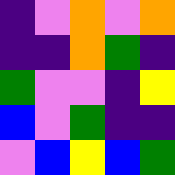[["indigo", "violet", "orange", "violet", "orange"], ["indigo", "indigo", "orange", "green", "indigo"], ["green", "violet", "violet", "indigo", "yellow"], ["blue", "violet", "green", "indigo", "indigo"], ["violet", "blue", "yellow", "blue", "green"]]